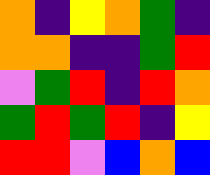[["orange", "indigo", "yellow", "orange", "green", "indigo"], ["orange", "orange", "indigo", "indigo", "green", "red"], ["violet", "green", "red", "indigo", "red", "orange"], ["green", "red", "green", "red", "indigo", "yellow"], ["red", "red", "violet", "blue", "orange", "blue"]]